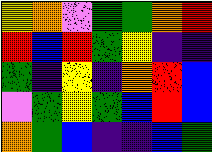[["yellow", "orange", "violet", "green", "green", "orange", "red"], ["red", "blue", "red", "green", "yellow", "indigo", "indigo"], ["green", "indigo", "yellow", "indigo", "orange", "red", "blue"], ["violet", "green", "yellow", "green", "blue", "red", "blue"], ["orange", "green", "blue", "indigo", "indigo", "blue", "green"]]